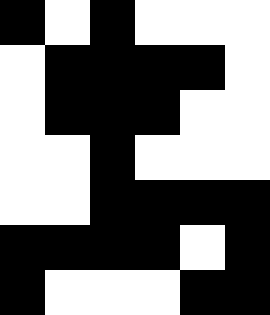[["black", "white", "black", "white", "white", "white"], ["white", "black", "black", "black", "black", "white"], ["white", "black", "black", "black", "white", "white"], ["white", "white", "black", "white", "white", "white"], ["white", "white", "black", "black", "black", "black"], ["black", "black", "black", "black", "white", "black"], ["black", "white", "white", "white", "black", "black"]]